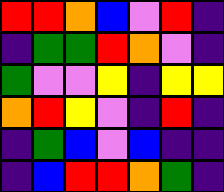[["red", "red", "orange", "blue", "violet", "red", "indigo"], ["indigo", "green", "green", "red", "orange", "violet", "indigo"], ["green", "violet", "violet", "yellow", "indigo", "yellow", "yellow"], ["orange", "red", "yellow", "violet", "indigo", "red", "indigo"], ["indigo", "green", "blue", "violet", "blue", "indigo", "indigo"], ["indigo", "blue", "red", "red", "orange", "green", "indigo"]]